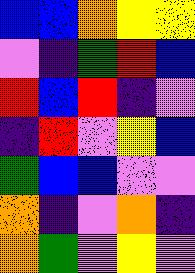[["blue", "blue", "orange", "yellow", "yellow"], ["violet", "indigo", "green", "red", "blue"], ["red", "blue", "red", "indigo", "violet"], ["indigo", "red", "violet", "yellow", "blue"], ["green", "blue", "blue", "violet", "violet"], ["orange", "indigo", "violet", "orange", "indigo"], ["orange", "green", "violet", "yellow", "violet"]]